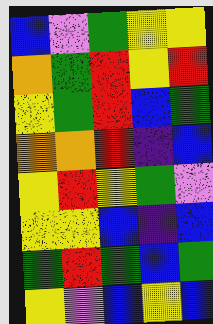[["blue", "violet", "green", "yellow", "yellow"], ["orange", "green", "red", "yellow", "red"], ["yellow", "green", "red", "blue", "green"], ["orange", "orange", "red", "indigo", "blue"], ["yellow", "red", "yellow", "green", "violet"], ["yellow", "yellow", "blue", "indigo", "blue"], ["green", "red", "green", "blue", "green"], ["yellow", "violet", "blue", "yellow", "blue"]]